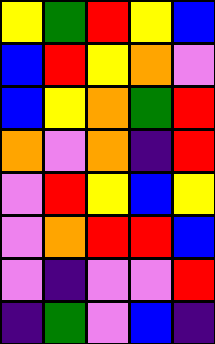[["yellow", "green", "red", "yellow", "blue"], ["blue", "red", "yellow", "orange", "violet"], ["blue", "yellow", "orange", "green", "red"], ["orange", "violet", "orange", "indigo", "red"], ["violet", "red", "yellow", "blue", "yellow"], ["violet", "orange", "red", "red", "blue"], ["violet", "indigo", "violet", "violet", "red"], ["indigo", "green", "violet", "blue", "indigo"]]